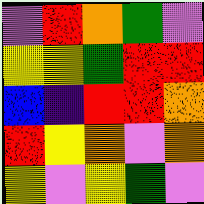[["violet", "red", "orange", "green", "violet"], ["yellow", "yellow", "green", "red", "red"], ["blue", "indigo", "red", "red", "orange"], ["red", "yellow", "orange", "violet", "orange"], ["yellow", "violet", "yellow", "green", "violet"]]